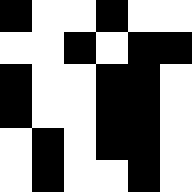[["black", "white", "white", "black", "white", "white"], ["white", "white", "black", "white", "black", "black"], ["black", "white", "white", "black", "black", "white"], ["black", "white", "white", "black", "black", "white"], ["white", "black", "white", "black", "black", "white"], ["white", "black", "white", "white", "black", "white"]]